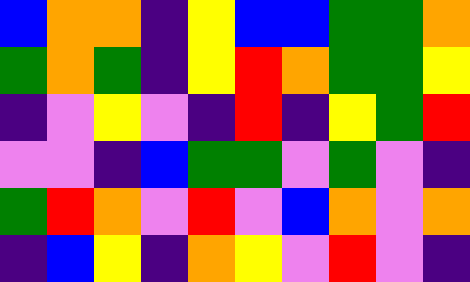[["blue", "orange", "orange", "indigo", "yellow", "blue", "blue", "green", "green", "orange"], ["green", "orange", "green", "indigo", "yellow", "red", "orange", "green", "green", "yellow"], ["indigo", "violet", "yellow", "violet", "indigo", "red", "indigo", "yellow", "green", "red"], ["violet", "violet", "indigo", "blue", "green", "green", "violet", "green", "violet", "indigo"], ["green", "red", "orange", "violet", "red", "violet", "blue", "orange", "violet", "orange"], ["indigo", "blue", "yellow", "indigo", "orange", "yellow", "violet", "red", "violet", "indigo"]]